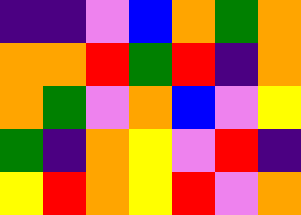[["indigo", "indigo", "violet", "blue", "orange", "green", "orange"], ["orange", "orange", "red", "green", "red", "indigo", "orange"], ["orange", "green", "violet", "orange", "blue", "violet", "yellow"], ["green", "indigo", "orange", "yellow", "violet", "red", "indigo"], ["yellow", "red", "orange", "yellow", "red", "violet", "orange"]]